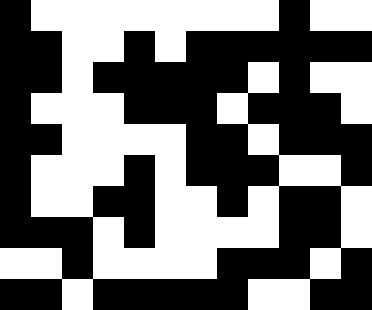[["black", "white", "white", "white", "white", "white", "white", "white", "white", "black", "white", "white"], ["black", "black", "white", "white", "black", "white", "black", "black", "black", "black", "black", "black"], ["black", "black", "white", "black", "black", "black", "black", "black", "white", "black", "white", "white"], ["black", "white", "white", "white", "black", "black", "black", "white", "black", "black", "black", "white"], ["black", "black", "white", "white", "white", "white", "black", "black", "white", "black", "black", "black"], ["black", "white", "white", "white", "black", "white", "black", "black", "black", "white", "white", "black"], ["black", "white", "white", "black", "black", "white", "white", "black", "white", "black", "black", "white"], ["black", "black", "black", "white", "black", "white", "white", "white", "white", "black", "black", "white"], ["white", "white", "black", "white", "white", "white", "white", "black", "black", "black", "white", "black"], ["black", "black", "white", "black", "black", "black", "black", "black", "white", "white", "black", "black"]]